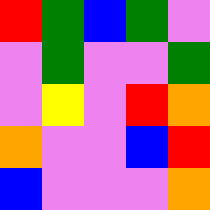[["red", "green", "blue", "green", "violet"], ["violet", "green", "violet", "violet", "green"], ["violet", "yellow", "violet", "red", "orange"], ["orange", "violet", "violet", "blue", "red"], ["blue", "violet", "violet", "violet", "orange"]]